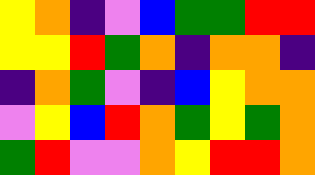[["yellow", "orange", "indigo", "violet", "blue", "green", "green", "red", "red"], ["yellow", "yellow", "red", "green", "orange", "indigo", "orange", "orange", "indigo"], ["indigo", "orange", "green", "violet", "indigo", "blue", "yellow", "orange", "orange"], ["violet", "yellow", "blue", "red", "orange", "green", "yellow", "green", "orange"], ["green", "red", "violet", "violet", "orange", "yellow", "red", "red", "orange"]]